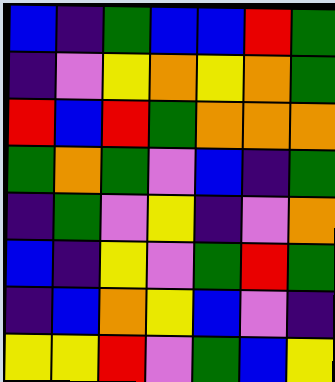[["blue", "indigo", "green", "blue", "blue", "red", "green"], ["indigo", "violet", "yellow", "orange", "yellow", "orange", "green"], ["red", "blue", "red", "green", "orange", "orange", "orange"], ["green", "orange", "green", "violet", "blue", "indigo", "green"], ["indigo", "green", "violet", "yellow", "indigo", "violet", "orange"], ["blue", "indigo", "yellow", "violet", "green", "red", "green"], ["indigo", "blue", "orange", "yellow", "blue", "violet", "indigo"], ["yellow", "yellow", "red", "violet", "green", "blue", "yellow"]]